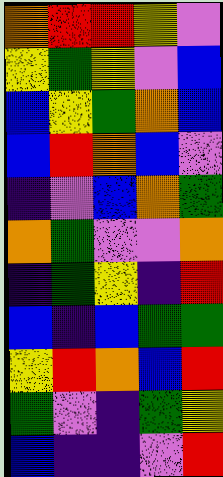[["orange", "red", "red", "yellow", "violet"], ["yellow", "green", "yellow", "violet", "blue"], ["blue", "yellow", "green", "orange", "blue"], ["blue", "red", "orange", "blue", "violet"], ["indigo", "violet", "blue", "orange", "green"], ["orange", "green", "violet", "violet", "orange"], ["indigo", "green", "yellow", "indigo", "red"], ["blue", "indigo", "blue", "green", "green"], ["yellow", "red", "orange", "blue", "red"], ["green", "violet", "indigo", "green", "yellow"], ["blue", "indigo", "indigo", "violet", "red"]]